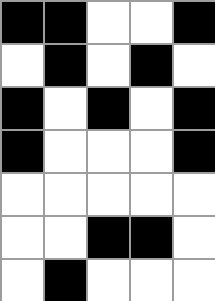[["black", "black", "white", "white", "black"], ["white", "black", "white", "black", "white"], ["black", "white", "black", "white", "black"], ["black", "white", "white", "white", "black"], ["white", "white", "white", "white", "white"], ["white", "white", "black", "black", "white"], ["white", "black", "white", "white", "white"]]